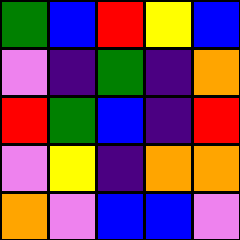[["green", "blue", "red", "yellow", "blue"], ["violet", "indigo", "green", "indigo", "orange"], ["red", "green", "blue", "indigo", "red"], ["violet", "yellow", "indigo", "orange", "orange"], ["orange", "violet", "blue", "blue", "violet"]]